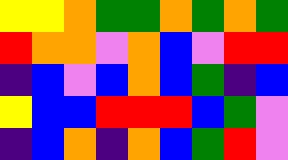[["yellow", "yellow", "orange", "green", "green", "orange", "green", "orange", "green"], ["red", "orange", "orange", "violet", "orange", "blue", "violet", "red", "red"], ["indigo", "blue", "violet", "blue", "orange", "blue", "green", "indigo", "blue"], ["yellow", "blue", "blue", "red", "red", "red", "blue", "green", "violet"], ["indigo", "blue", "orange", "indigo", "orange", "blue", "green", "red", "violet"]]